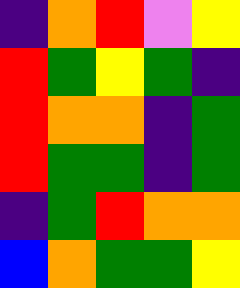[["indigo", "orange", "red", "violet", "yellow"], ["red", "green", "yellow", "green", "indigo"], ["red", "orange", "orange", "indigo", "green"], ["red", "green", "green", "indigo", "green"], ["indigo", "green", "red", "orange", "orange"], ["blue", "orange", "green", "green", "yellow"]]